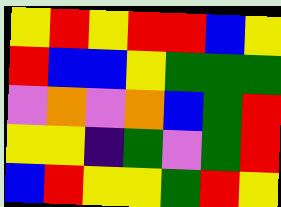[["yellow", "red", "yellow", "red", "red", "blue", "yellow"], ["red", "blue", "blue", "yellow", "green", "green", "green"], ["violet", "orange", "violet", "orange", "blue", "green", "red"], ["yellow", "yellow", "indigo", "green", "violet", "green", "red"], ["blue", "red", "yellow", "yellow", "green", "red", "yellow"]]